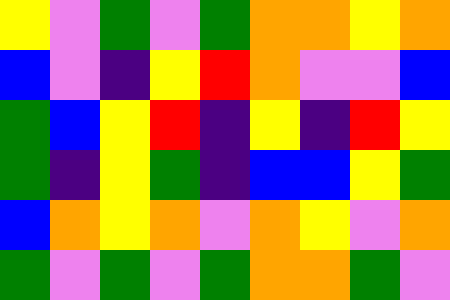[["yellow", "violet", "green", "violet", "green", "orange", "orange", "yellow", "orange"], ["blue", "violet", "indigo", "yellow", "red", "orange", "violet", "violet", "blue"], ["green", "blue", "yellow", "red", "indigo", "yellow", "indigo", "red", "yellow"], ["green", "indigo", "yellow", "green", "indigo", "blue", "blue", "yellow", "green"], ["blue", "orange", "yellow", "orange", "violet", "orange", "yellow", "violet", "orange"], ["green", "violet", "green", "violet", "green", "orange", "orange", "green", "violet"]]